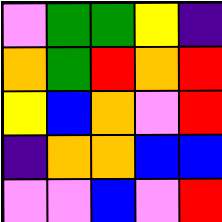[["violet", "green", "green", "yellow", "indigo"], ["orange", "green", "red", "orange", "red"], ["yellow", "blue", "orange", "violet", "red"], ["indigo", "orange", "orange", "blue", "blue"], ["violet", "violet", "blue", "violet", "red"]]